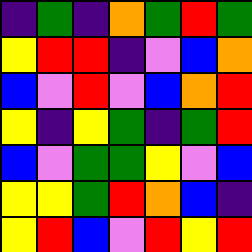[["indigo", "green", "indigo", "orange", "green", "red", "green"], ["yellow", "red", "red", "indigo", "violet", "blue", "orange"], ["blue", "violet", "red", "violet", "blue", "orange", "red"], ["yellow", "indigo", "yellow", "green", "indigo", "green", "red"], ["blue", "violet", "green", "green", "yellow", "violet", "blue"], ["yellow", "yellow", "green", "red", "orange", "blue", "indigo"], ["yellow", "red", "blue", "violet", "red", "yellow", "red"]]